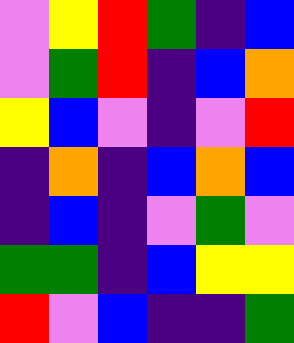[["violet", "yellow", "red", "green", "indigo", "blue"], ["violet", "green", "red", "indigo", "blue", "orange"], ["yellow", "blue", "violet", "indigo", "violet", "red"], ["indigo", "orange", "indigo", "blue", "orange", "blue"], ["indigo", "blue", "indigo", "violet", "green", "violet"], ["green", "green", "indigo", "blue", "yellow", "yellow"], ["red", "violet", "blue", "indigo", "indigo", "green"]]